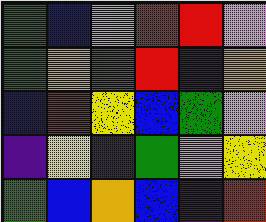[["green", "blue", "violet", "red", "red", "violet"], ["green", "orange", "green", "red", "indigo", "orange"], ["blue", "red", "yellow", "blue", "green", "violet"], ["indigo", "yellow", "indigo", "green", "violet", "yellow"], ["green", "blue", "orange", "blue", "indigo", "red"]]